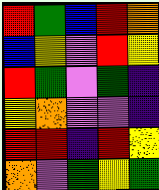[["red", "green", "blue", "red", "orange"], ["blue", "yellow", "violet", "red", "yellow"], ["red", "green", "violet", "green", "indigo"], ["yellow", "orange", "violet", "violet", "indigo"], ["red", "red", "indigo", "red", "yellow"], ["orange", "violet", "green", "yellow", "green"]]